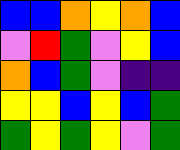[["blue", "blue", "orange", "yellow", "orange", "blue"], ["violet", "red", "green", "violet", "yellow", "blue"], ["orange", "blue", "green", "violet", "indigo", "indigo"], ["yellow", "yellow", "blue", "yellow", "blue", "green"], ["green", "yellow", "green", "yellow", "violet", "green"]]